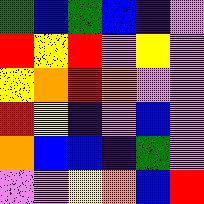[["green", "blue", "green", "blue", "indigo", "violet"], ["red", "yellow", "red", "violet", "yellow", "violet"], ["yellow", "orange", "red", "orange", "violet", "violet"], ["red", "yellow", "indigo", "violet", "blue", "violet"], ["orange", "blue", "blue", "indigo", "green", "violet"], ["violet", "violet", "yellow", "orange", "blue", "red"]]